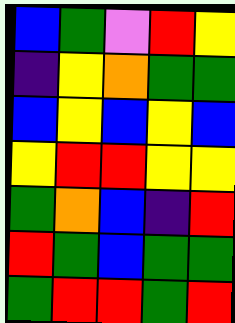[["blue", "green", "violet", "red", "yellow"], ["indigo", "yellow", "orange", "green", "green"], ["blue", "yellow", "blue", "yellow", "blue"], ["yellow", "red", "red", "yellow", "yellow"], ["green", "orange", "blue", "indigo", "red"], ["red", "green", "blue", "green", "green"], ["green", "red", "red", "green", "red"]]